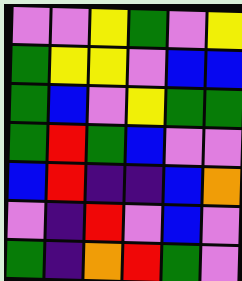[["violet", "violet", "yellow", "green", "violet", "yellow"], ["green", "yellow", "yellow", "violet", "blue", "blue"], ["green", "blue", "violet", "yellow", "green", "green"], ["green", "red", "green", "blue", "violet", "violet"], ["blue", "red", "indigo", "indigo", "blue", "orange"], ["violet", "indigo", "red", "violet", "blue", "violet"], ["green", "indigo", "orange", "red", "green", "violet"]]